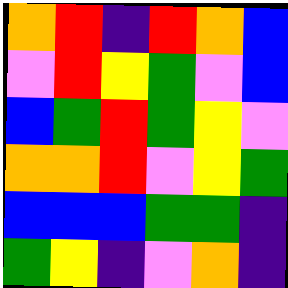[["orange", "red", "indigo", "red", "orange", "blue"], ["violet", "red", "yellow", "green", "violet", "blue"], ["blue", "green", "red", "green", "yellow", "violet"], ["orange", "orange", "red", "violet", "yellow", "green"], ["blue", "blue", "blue", "green", "green", "indigo"], ["green", "yellow", "indigo", "violet", "orange", "indigo"]]